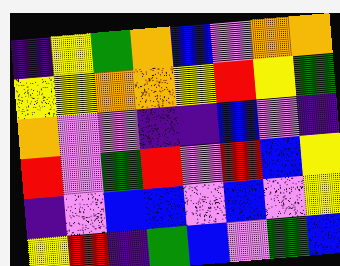[["indigo", "yellow", "green", "orange", "blue", "violet", "orange", "orange"], ["yellow", "yellow", "orange", "orange", "yellow", "red", "yellow", "green"], ["orange", "violet", "violet", "indigo", "indigo", "blue", "violet", "indigo"], ["red", "violet", "green", "red", "violet", "red", "blue", "yellow"], ["indigo", "violet", "blue", "blue", "violet", "blue", "violet", "yellow"], ["yellow", "red", "indigo", "green", "blue", "violet", "green", "blue"]]